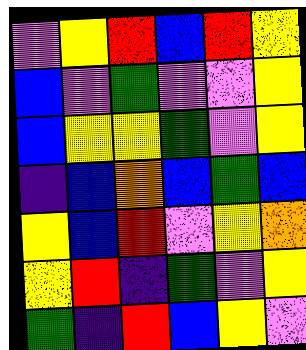[["violet", "yellow", "red", "blue", "red", "yellow"], ["blue", "violet", "green", "violet", "violet", "yellow"], ["blue", "yellow", "yellow", "green", "violet", "yellow"], ["indigo", "blue", "orange", "blue", "green", "blue"], ["yellow", "blue", "red", "violet", "yellow", "orange"], ["yellow", "red", "indigo", "green", "violet", "yellow"], ["green", "indigo", "red", "blue", "yellow", "violet"]]